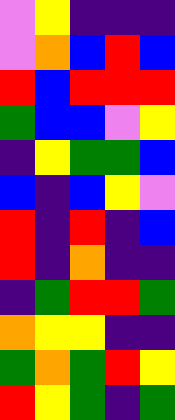[["violet", "yellow", "indigo", "indigo", "indigo"], ["violet", "orange", "blue", "red", "blue"], ["red", "blue", "red", "red", "red"], ["green", "blue", "blue", "violet", "yellow"], ["indigo", "yellow", "green", "green", "blue"], ["blue", "indigo", "blue", "yellow", "violet"], ["red", "indigo", "red", "indigo", "blue"], ["red", "indigo", "orange", "indigo", "indigo"], ["indigo", "green", "red", "red", "green"], ["orange", "yellow", "yellow", "indigo", "indigo"], ["green", "orange", "green", "red", "yellow"], ["red", "yellow", "green", "indigo", "green"]]